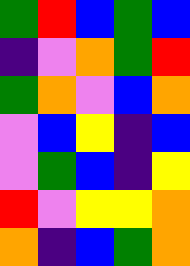[["green", "red", "blue", "green", "blue"], ["indigo", "violet", "orange", "green", "red"], ["green", "orange", "violet", "blue", "orange"], ["violet", "blue", "yellow", "indigo", "blue"], ["violet", "green", "blue", "indigo", "yellow"], ["red", "violet", "yellow", "yellow", "orange"], ["orange", "indigo", "blue", "green", "orange"]]